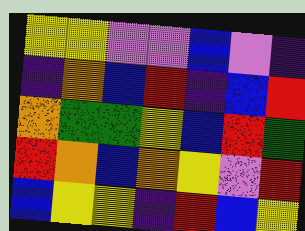[["yellow", "yellow", "violet", "violet", "blue", "violet", "indigo"], ["indigo", "orange", "blue", "red", "indigo", "blue", "red"], ["orange", "green", "green", "yellow", "blue", "red", "green"], ["red", "orange", "blue", "orange", "yellow", "violet", "red"], ["blue", "yellow", "yellow", "indigo", "red", "blue", "yellow"]]